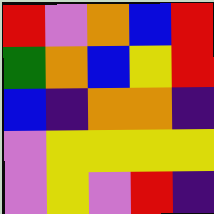[["red", "violet", "orange", "blue", "red"], ["green", "orange", "blue", "yellow", "red"], ["blue", "indigo", "orange", "orange", "indigo"], ["violet", "yellow", "yellow", "yellow", "yellow"], ["violet", "yellow", "violet", "red", "indigo"]]